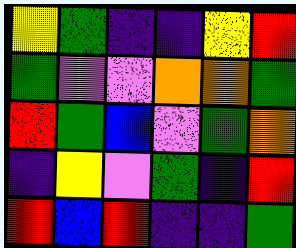[["yellow", "green", "indigo", "indigo", "yellow", "red"], ["green", "violet", "violet", "orange", "orange", "green"], ["red", "green", "blue", "violet", "green", "orange"], ["indigo", "yellow", "violet", "green", "indigo", "red"], ["red", "blue", "red", "indigo", "indigo", "green"]]